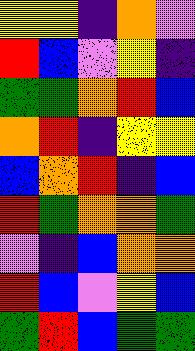[["yellow", "yellow", "indigo", "orange", "violet"], ["red", "blue", "violet", "yellow", "indigo"], ["green", "green", "orange", "red", "blue"], ["orange", "red", "indigo", "yellow", "yellow"], ["blue", "orange", "red", "indigo", "blue"], ["red", "green", "orange", "orange", "green"], ["violet", "indigo", "blue", "orange", "orange"], ["red", "blue", "violet", "yellow", "blue"], ["green", "red", "blue", "green", "green"]]